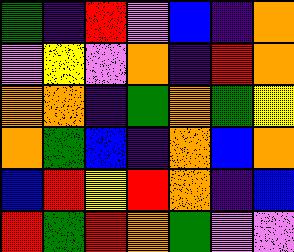[["green", "indigo", "red", "violet", "blue", "indigo", "orange"], ["violet", "yellow", "violet", "orange", "indigo", "red", "orange"], ["orange", "orange", "indigo", "green", "orange", "green", "yellow"], ["orange", "green", "blue", "indigo", "orange", "blue", "orange"], ["blue", "red", "yellow", "red", "orange", "indigo", "blue"], ["red", "green", "red", "orange", "green", "violet", "violet"]]